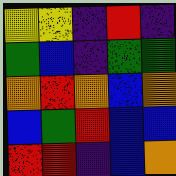[["yellow", "yellow", "indigo", "red", "indigo"], ["green", "blue", "indigo", "green", "green"], ["orange", "red", "orange", "blue", "orange"], ["blue", "green", "red", "blue", "blue"], ["red", "red", "indigo", "blue", "orange"]]